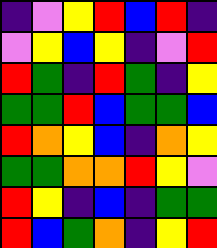[["indigo", "violet", "yellow", "red", "blue", "red", "indigo"], ["violet", "yellow", "blue", "yellow", "indigo", "violet", "red"], ["red", "green", "indigo", "red", "green", "indigo", "yellow"], ["green", "green", "red", "blue", "green", "green", "blue"], ["red", "orange", "yellow", "blue", "indigo", "orange", "yellow"], ["green", "green", "orange", "orange", "red", "yellow", "violet"], ["red", "yellow", "indigo", "blue", "indigo", "green", "green"], ["red", "blue", "green", "orange", "indigo", "yellow", "red"]]